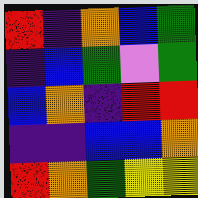[["red", "indigo", "orange", "blue", "green"], ["indigo", "blue", "green", "violet", "green"], ["blue", "orange", "indigo", "red", "red"], ["indigo", "indigo", "blue", "blue", "orange"], ["red", "orange", "green", "yellow", "yellow"]]